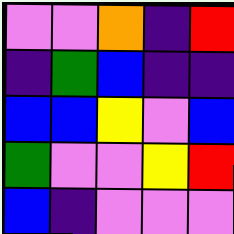[["violet", "violet", "orange", "indigo", "red"], ["indigo", "green", "blue", "indigo", "indigo"], ["blue", "blue", "yellow", "violet", "blue"], ["green", "violet", "violet", "yellow", "red"], ["blue", "indigo", "violet", "violet", "violet"]]